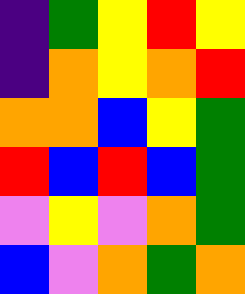[["indigo", "green", "yellow", "red", "yellow"], ["indigo", "orange", "yellow", "orange", "red"], ["orange", "orange", "blue", "yellow", "green"], ["red", "blue", "red", "blue", "green"], ["violet", "yellow", "violet", "orange", "green"], ["blue", "violet", "orange", "green", "orange"]]